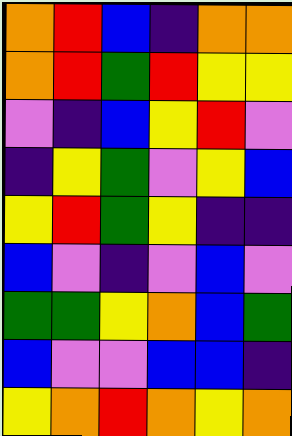[["orange", "red", "blue", "indigo", "orange", "orange"], ["orange", "red", "green", "red", "yellow", "yellow"], ["violet", "indigo", "blue", "yellow", "red", "violet"], ["indigo", "yellow", "green", "violet", "yellow", "blue"], ["yellow", "red", "green", "yellow", "indigo", "indigo"], ["blue", "violet", "indigo", "violet", "blue", "violet"], ["green", "green", "yellow", "orange", "blue", "green"], ["blue", "violet", "violet", "blue", "blue", "indigo"], ["yellow", "orange", "red", "orange", "yellow", "orange"]]